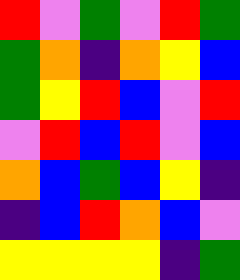[["red", "violet", "green", "violet", "red", "green"], ["green", "orange", "indigo", "orange", "yellow", "blue"], ["green", "yellow", "red", "blue", "violet", "red"], ["violet", "red", "blue", "red", "violet", "blue"], ["orange", "blue", "green", "blue", "yellow", "indigo"], ["indigo", "blue", "red", "orange", "blue", "violet"], ["yellow", "yellow", "yellow", "yellow", "indigo", "green"]]